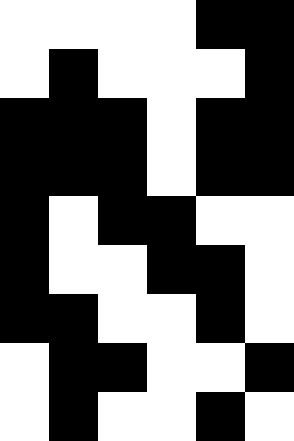[["white", "white", "white", "white", "black", "black"], ["white", "black", "white", "white", "white", "black"], ["black", "black", "black", "white", "black", "black"], ["black", "black", "black", "white", "black", "black"], ["black", "white", "black", "black", "white", "white"], ["black", "white", "white", "black", "black", "white"], ["black", "black", "white", "white", "black", "white"], ["white", "black", "black", "white", "white", "black"], ["white", "black", "white", "white", "black", "white"]]